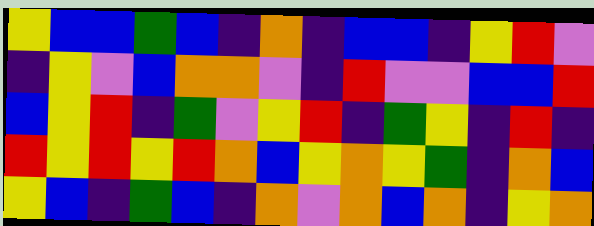[["yellow", "blue", "blue", "green", "blue", "indigo", "orange", "indigo", "blue", "blue", "indigo", "yellow", "red", "violet"], ["indigo", "yellow", "violet", "blue", "orange", "orange", "violet", "indigo", "red", "violet", "violet", "blue", "blue", "red"], ["blue", "yellow", "red", "indigo", "green", "violet", "yellow", "red", "indigo", "green", "yellow", "indigo", "red", "indigo"], ["red", "yellow", "red", "yellow", "red", "orange", "blue", "yellow", "orange", "yellow", "green", "indigo", "orange", "blue"], ["yellow", "blue", "indigo", "green", "blue", "indigo", "orange", "violet", "orange", "blue", "orange", "indigo", "yellow", "orange"]]